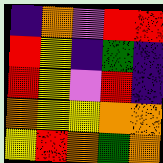[["indigo", "orange", "violet", "red", "red"], ["red", "yellow", "indigo", "green", "indigo"], ["red", "yellow", "violet", "red", "indigo"], ["orange", "yellow", "yellow", "orange", "orange"], ["yellow", "red", "orange", "green", "orange"]]